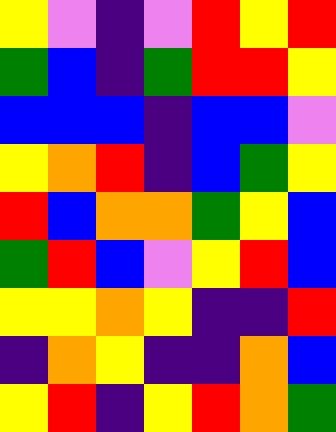[["yellow", "violet", "indigo", "violet", "red", "yellow", "red"], ["green", "blue", "indigo", "green", "red", "red", "yellow"], ["blue", "blue", "blue", "indigo", "blue", "blue", "violet"], ["yellow", "orange", "red", "indigo", "blue", "green", "yellow"], ["red", "blue", "orange", "orange", "green", "yellow", "blue"], ["green", "red", "blue", "violet", "yellow", "red", "blue"], ["yellow", "yellow", "orange", "yellow", "indigo", "indigo", "red"], ["indigo", "orange", "yellow", "indigo", "indigo", "orange", "blue"], ["yellow", "red", "indigo", "yellow", "red", "orange", "green"]]